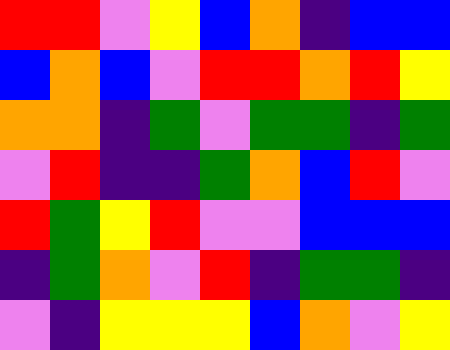[["red", "red", "violet", "yellow", "blue", "orange", "indigo", "blue", "blue"], ["blue", "orange", "blue", "violet", "red", "red", "orange", "red", "yellow"], ["orange", "orange", "indigo", "green", "violet", "green", "green", "indigo", "green"], ["violet", "red", "indigo", "indigo", "green", "orange", "blue", "red", "violet"], ["red", "green", "yellow", "red", "violet", "violet", "blue", "blue", "blue"], ["indigo", "green", "orange", "violet", "red", "indigo", "green", "green", "indigo"], ["violet", "indigo", "yellow", "yellow", "yellow", "blue", "orange", "violet", "yellow"]]